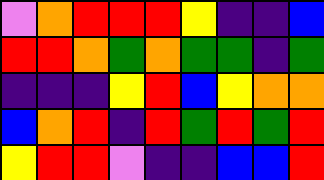[["violet", "orange", "red", "red", "red", "yellow", "indigo", "indigo", "blue"], ["red", "red", "orange", "green", "orange", "green", "green", "indigo", "green"], ["indigo", "indigo", "indigo", "yellow", "red", "blue", "yellow", "orange", "orange"], ["blue", "orange", "red", "indigo", "red", "green", "red", "green", "red"], ["yellow", "red", "red", "violet", "indigo", "indigo", "blue", "blue", "red"]]